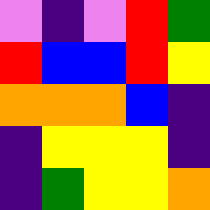[["violet", "indigo", "violet", "red", "green"], ["red", "blue", "blue", "red", "yellow"], ["orange", "orange", "orange", "blue", "indigo"], ["indigo", "yellow", "yellow", "yellow", "indigo"], ["indigo", "green", "yellow", "yellow", "orange"]]